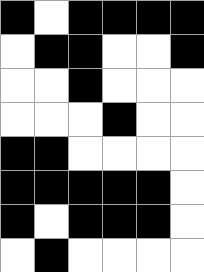[["black", "white", "black", "black", "black", "black"], ["white", "black", "black", "white", "white", "black"], ["white", "white", "black", "white", "white", "white"], ["white", "white", "white", "black", "white", "white"], ["black", "black", "white", "white", "white", "white"], ["black", "black", "black", "black", "black", "white"], ["black", "white", "black", "black", "black", "white"], ["white", "black", "white", "white", "white", "white"]]